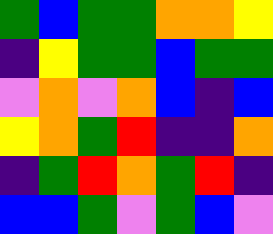[["green", "blue", "green", "green", "orange", "orange", "yellow"], ["indigo", "yellow", "green", "green", "blue", "green", "green"], ["violet", "orange", "violet", "orange", "blue", "indigo", "blue"], ["yellow", "orange", "green", "red", "indigo", "indigo", "orange"], ["indigo", "green", "red", "orange", "green", "red", "indigo"], ["blue", "blue", "green", "violet", "green", "blue", "violet"]]